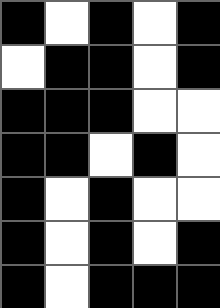[["black", "white", "black", "white", "black"], ["white", "black", "black", "white", "black"], ["black", "black", "black", "white", "white"], ["black", "black", "white", "black", "white"], ["black", "white", "black", "white", "white"], ["black", "white", "black", "white", "black"], ["black", "white", "black", "black", "black"]]